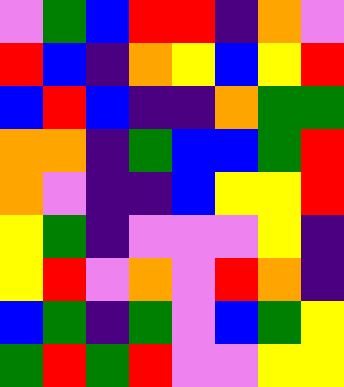[["violet", "green", "blue", "red", "red", "indigo", "orange", "violet"], ["red", "blue", "indigo", "orange", "yellow", "blue", "yellow", "red"], ["blue", "red", "blue", "indigo", "indigo", "orange", "green", "green"], ["orange", "orange", "indigo", "green", "blue", "blue", "green", "red"], ["orange", "violet", "indigo", "indigo", "blue", "yellow", "yellow", "red"], ["yellow", "green", "indigo", "violet", "violet", "violet", "yellow", "indigo"], ["yellow", "red", "violet", "orange", "violet", "red", "orange", "indigo"], ["blue", "green", "indigo", "green", "violet", "blue", "green", "yellow"], ["green", "red", "green", "red", "violet", "violet", "yellow", "yellow"]]